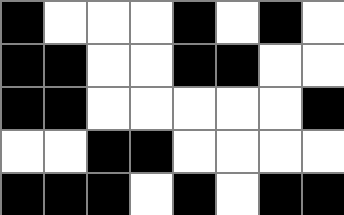[["black", "white", "white", "white", "black", "white", "black", "white"], ["black", "black", "white", "white", "black", "black", "white", "white"], ["black", "black", "white", "white", "white", "white", "white", "black"], ["white", "white", "black", "black", "white", "white", "white", "white"], ["black", "black", "black", "white", "black", "white", "black", "black"]]